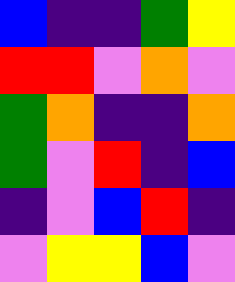[["blue", "indigo", "indigo", "green", "yellow"], ["red", "red", "violet", "orange", "violet"], ["green", "orange", "indigo", "indigo", "orange"], ["green", "violet", "red", "indigo", "blue"], ["indigo", "violet", "blue", "red", "indigo"], ["violet", "yellow", "yellow", "blue", "violet"]]